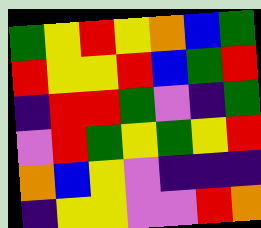[["green", "yellow", "red", "yellow", "orange", "blue", "green"], ["red", "yellow", "yellow", "red", "blue", "green", "red"], ["indigo", "red", "red", "green", "violet", "indigo", "green"], ["violet", "red", "green", "yellow", "green", "yellow", "red"], ["orange", "blue", "yellow", "violet", "indigo", "indigo", "indigo"], ["indigo", "yellow", "yellow", "violet", "violet", "red", "orange"]]